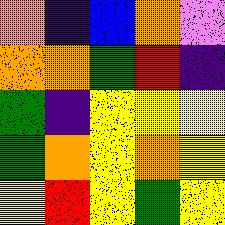[["orange", "indigo", "blue", "orange", "violet"], ["orange", "orange", "green", "red", "indigo"], ["green", "indigo", "yellow", "yellow", "yellow"], ["green", "orange", "yellow", "orange", "yellow"], ["yellow", "red", "yellow", "green", "yellow"]]